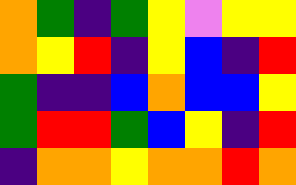[["orange", "green", "indigo", "green", "yellow", "violet", "yellow", "yellow"], ["orange", "yellow", "red", "indigo", "yellow", "blue", "indigo", "red"], ["green", "indigo", "indigo", "blue", "orange", "blue", "blue", "yellow"], ["green", "red", "red", "green", "blue", "yellow", "indigo", "red"], ["indigo", "orange", "orange", "yellow", "orange", "orange", "red", "orange"]]